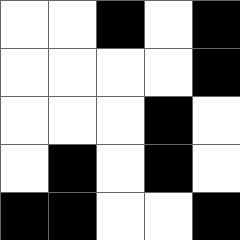[["white", "white", "black", "white", "black"], ["white", "white", "white", "white", "black"], ["white", "white", "white", "black", "white"], ["white", "black", "white", "black", "white"], ["black", "black", "white", "white", "black"]]